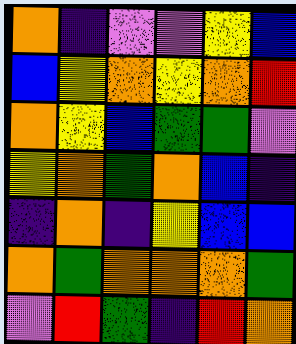[["orange", "indigo", "violet", "violet", "yellow", "blue"], ["blue", "yellow", "orange", "yellow", "orange", "red"], ["orange", "yellow", "blue", "green", "green", "violet"], ["yellow", "orange", "green", "orange", "blue", "indigo"], ["indigo", "orange", "indigo", "yellow", "blue", "blue"], ["orange", "green", "orange", "orange", "orange", "green"], ["violet", "red", "green", "indigo", "red", "orange"]]